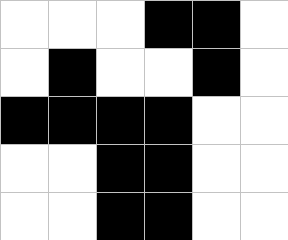[["white", "white", "white", "black", "black", "white"], ["white", "black", "white", "white", "black", "white"], ["black", "black", "black", "black", "white", "white"], ["white", "white", "black", "black", "white", "white"], ["white", "white", "black", "black", "white", "white"]]